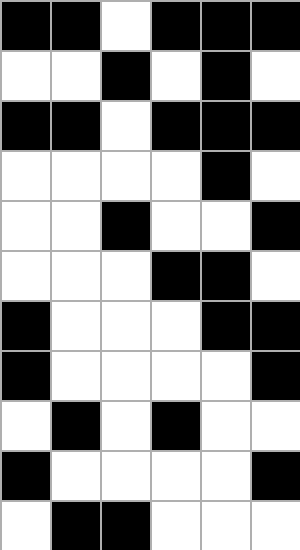[["black", "black", "white", "black", "black", "black"], ["white", "white", "black", "white", "black", "white"], ["black", "black", "white", "black", "black", "black"], ["white", "white", "white", "white", "black", "white"], ["white", "white", "black", "white", "white", "black"], ["white", "white", "white", "black", "black", "white"], ["black", "white", "white", "white", "black", "black"], ["black", "white", "white", "white", "white", "black"], ["white", "black", "white", "black", "white", "white"], ["black", "white", "white", "white", "white", "black"], ["white", "black", "black", "white", "white", "white"]]